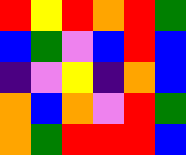[["red", "yellow", "red", "orange", "red", "green"], ["blue", "green", "violet", "blue", "red", "blue"], ["indigo", "violet", "yellow", "indigo", "orange", "blue"], ["orange", "blue", "orange", "violet", "red", "green"], ["orange", "green", "red", "red", "red", "blue"]]